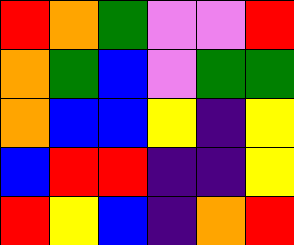[["red", "orange", "green", "violet", "violet", "red"], ["orange", "green", "blue", "violet", "green", "green"], ["orange", "blue", "blue", "yellow", "indigo", "yellow"], ["blue", "red", "red", "indigo", "indigo", "yellow"], ["red", "yellow", "blue", "indigo", "orange", "red"]]